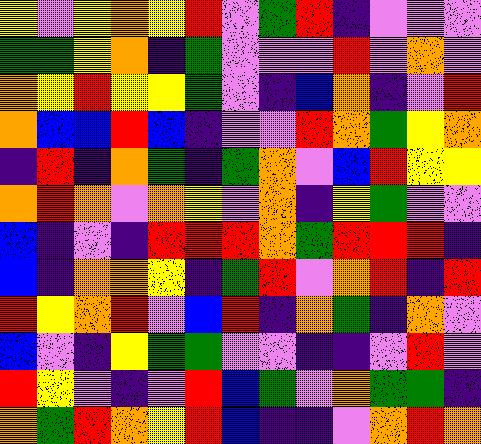[["yellow", "violet", "yellow", "orange", "yellow", "red", "violet", "green", "red", "indigo", "violet", "violet", "violet"], ["green", "green", "yellow", "orange", "indigo", "green", "violet", "violet", "violet", "red", "violet", "orange", "violet"], ["orange", "yellow", "red", "yellow", "yellow", "green", "violet", "indigo", "blue", "orange", "indigo", "violet", "red"], ["orange", "blue", "blue", "red", "blue", "indigo", "violet", "violet", "red", "orange", "green", "yellow", "orange"], ["indigo", "red", "indigo", "orange", "green", "indigo", "green", "orange", "violet", "blue", "red", "yellow", "yellow"], ["orange", "red", "orange", "violet", "orange", "yellow", "violet", "orange", "indigo", "yellow", "green", "violet", "violet"], ["blue", "indigo", "violet", "indigo", "red", "red", "red", "orange", "green", "red", "red", "red", "indigo"], ["blue", "indigo", "orange", "orange", "yellow", "indigo", "green", "red", "violet", "orange", "red", "indigo", "red"], ["red", "yellow", "orange", "red", "violet", "blue", "red", "indigo", "orange", "green", "indigo", "orange", "violet"], ["blue", "violet", "indigo", "yellow", "green", "green", "violet", "violet", "indigo", "indigo", "violet", "red", "violet"], ["red", "yellow", "violet", "indigo", "violet", "red", "blue", "green", "violet", "orange", "green", "green", "indigo"], ["orange", "green", "red", "orange", "yellow", "red", "blue", "indigo", "indigo", "violet", "orange", "red", "orange"]]